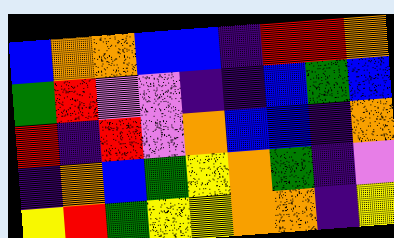[["blue", "orange", "orange", "blue", "blue", "indigo", "red", "red", "orange"], ["green", "red", "violet", "violet", "indigo", "indigo", "blue", "green", "blue"], ["red", "indigo", "red", "violet", "orange", "blue", "blue", "indigo", "orange"], ["indigo", "orange", "blue", "green", "yellow", "orange", "green", "indigo", "violet"], ["yellow", "red", "green", "yellow", "yellow", "orange", "orange", "indigo", "yellow"]]